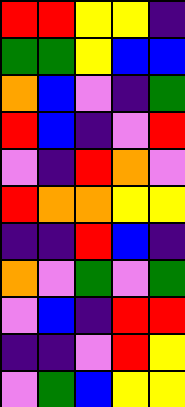[["red", "red", "yellow", "yellow", "indigo"], ["green", "green", "yellow", "blue", "blue"], ["orange", "blue", "violet", "indigo", "green"], ["red", "blue", "indigo", "violet", "red"], ["violet", "indigo", "red", "orange", "violet"], ["red", "orange", "orange", "yellow", "yellow"], ["indigo", "indigo", "red", "blue", "indigo"], ["orange", "violet", "green", "violet", "green"], ["violet", "blue", "indigo", "red", "red"], ["indigo", "indigo", "violet", "red", "yellow"], ["violet", "green", "blue", "yellow", "yellow"]]